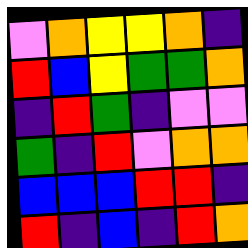[["violet", "orange", "yellow", "yellow", "orange", "indigo"], ["red", "blue", "yellow", "green", "green", "orange"], ["indigo", "red", "green", "indigo", "violet", "violet"], ["green", "indigo", "red", "violet", "orange", "orange"], ["blue", "blue", "blue", "red", "red", "indigo"], ["red", "indigo", "blue", "indigo", "red", "orange"]]